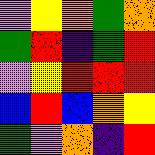[["violet", "yellow", "orange", "green", "orange"], ["green", "red", "indigo", "green", "red"], ["violet", "yellow", "red", "red", "red"], ["blue", "red", "blue", "orange", "yellow"], ["green", "violet", "orange", "indigo", "red"]]